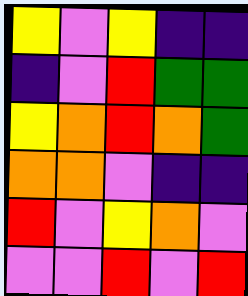[["yellow", "violet", "yellow", "indigo", "indigo"], ["indigo", "violet", "red", "green", "green"], ["yellow", "orange", "red", "orange", "green"], ["orange", "orange", "violet", "indigo", "indigo"], ["red", "violet", "yellow", "orange", "violet"], ["violet", "violet", "red", "violet", "red"]]